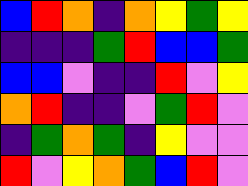[["blue", "red", "orange", "indigo", "orange", "yellow", "green", "yellow"], ["indigo", "indigo", "indigo", "green", "red", "blue", "blue", "green"], ["blue", "blue", "violet", "indigo", "indigo", "red", "violet", "yellow"], ["orange", "red", "indigo", "indigo", "violet", "green", "red", "violet"], ["indigo", "green", "orange", "green", "indigo", "yellow", "violet", "violet"], ["red", "violet", "yellow", "orange", "green", "blue", "red", "violet"]]